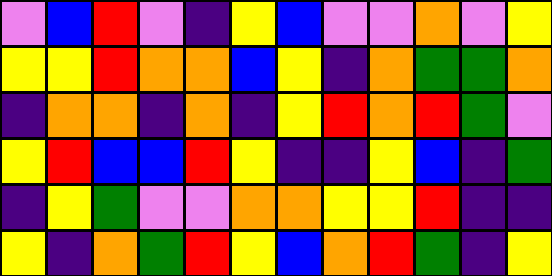[["violet", "blue", "red", "violet", "indigo", "yellow", "blue", "violet", "violet", "orange", "violet", "yellow"], ["yellow", "yellow", "red", "orange", "orange", "blue", "yellow", "indigo", "orange", "green", "green", "orange"], ["indigo", "orange", "orange", "indigo", "orange", "indigo", "yellow", "red", "orange", "red", "green", "violet"], ["yellow", "red", "blue", "blue", "red", "yellow", "indigo", "indigo", "yellow", "blue", "indigo", "green"], ["indigo", "yellow", "green", "violet", "violet", "orange", "orange", "yellow", "yellow", "red", "indigo", "indigo"], ["yellow", "indigo", "orange", "green", "red", "yellow", "blue", "orange", "red", "green", "indigo", "yellow"]]